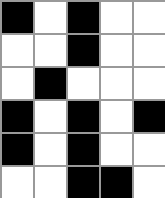[["black", "white", "black", "white", "white"], ["white", "white", "black", "white", "white"], ["white", "black", "white", "white", "white"], ["black", "white", "black", "white", "black"], ["black", "white", "black", "white", "white"], ["white", "white", "black", "black", "white"]]